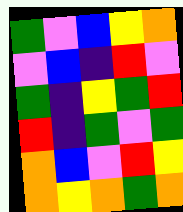[["green", "violet", "blue", "yellow", "orange"], ["violet", "blue", "indigo", "red", "violet"], ["green", "indigo", "yellow", "green", "red"], ["red", "indigo", "green", "violet", "green"], ["orange", "blue", "violet", "red", "yellow"], ["orange", "yellow", "orange", "green", "orange"]]